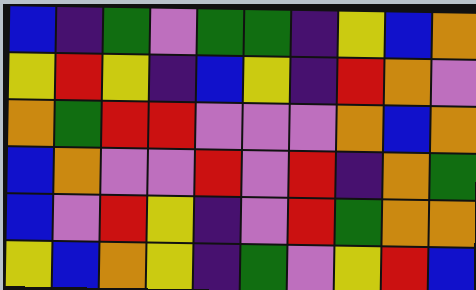[["blue", "indigo", "green", "violet", "green", "green", "indigo", "yellow", "blue", "orange"], ["yellow", "red", "yellow", "indigo", "blue", "yellow", "indigo", "red", "orange", "violet"], ["orange", "green", "red", "red", "violet", "violet", "violet", "orange", "blue", "orange"], ["blue", "orange", "violet", "violet", "red", "violet", "red", "indigo", "orange", "green"], ["blue", "violet", "red", "yellow", "indigo", "violet", "red", "green", "orange", "orange"], ["yellow", "blue", "orange", "yellow", "indigo", "green", "violet", "yellow", "red", "blue"]]